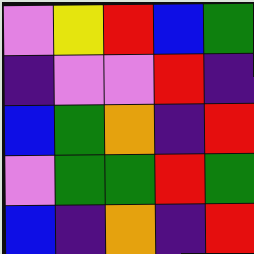[["violet", "yellow", "red", "blue", "green"], ["indigo", "violet", "violet", "red", "indigo"], ["blue", "green", "orange", "indigo", "red"], ["violet", "green", "green", "red", "green"], ["blue", "indigo", "orange", "indigo", "red"]]